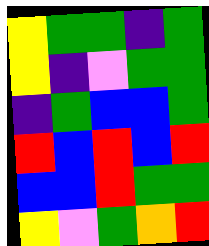[["yellow", "green", "green", "indigo", "green"], ["yellow", "indigo", "violet", "green", "green"], ["indigo", "green", "blue", "blue", "green"], ["red", "blue", "red", "blue", "red"], ["blue", "blue", "red", "green", "green"], ["yellow", "violet", "green", "orange", "red"]]